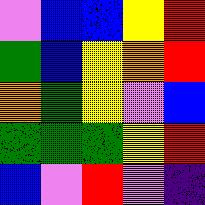[["violet", "blue", "blue", "yellow", "red"], ["green", "blue", "yellow", "orange", "red"], ["orange", "green", "yellow", "violet", "blue"], ["green", "green", "green", "yellow", "red"], ["blue", "violet", "red", "violet", "indigo"]]